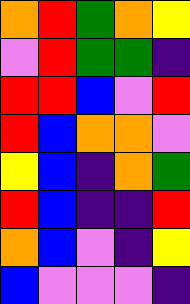[["orange", "red", "green", "orange", "yellow"], ["violet", "red", "green", "green", "indigo"], ["red", "red", "blue", "violet", "red"], ["red", "blue", "orange", "orange", "violet"], ["yellow", "blue", "indigo", "orange", "green"], ["red", "blue", "indigo", "indigo", "red"], ["orange", "blue", "violet", "indigo", "yellow"], ["blue", "violet", "violet", "violet", "indigo"]]